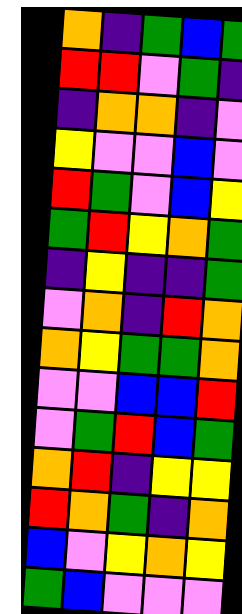[["orange", "indigo", "green", "blue", "green"], ["red", "red", "violet", "green", "indigo"], ["indigo", "orange", "orange", "indigo", "violet"], ["yellow", "violet", "violet", "blue", "violet"], ["red", "green", "violet", "blue", "yellow"], ["green", "red", "yellow", "orange", "green"], ["indigo", "yellow", "indigo", "indigo", "green"], ["violet", "orange", "indigo", "red", "orange"], ["orange", "yellow", "green", "green", "orange"], ["violet", "violet", "blue", "blue", "red"], ["violet", "green", "red", "blue", "green"], ["orange", "red", "indigo", "yellow", "yellow"], ["red", "orange", "green", "indigo", "orange"], ["blue", "violet", "yellow", "orange", "yellow"], ["green", "blue", "violet", "violet", "violet"]]